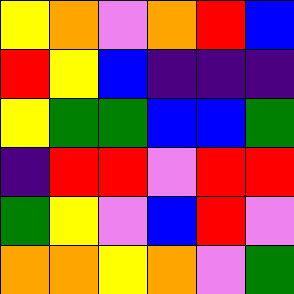[["yellow", "orange", "violet", "orange", "red", "blue"], ["red", "yellow", "blue", "indigo", "indigo", "indigo"], ["yellow", "green", "green", "blue", "blue", "green"], ["indigo", "red", "red", "violet", "red", "red"], ["green", "yellow", "violet", "blue", "red", "violet"], ["orange", "orange", "yellow", "orange", "violet", "green"]]